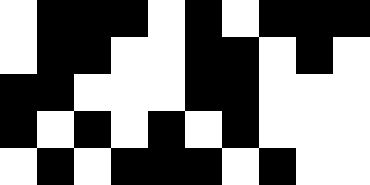[["white", "black", "black", "black", "white", "black", "white", "black", "black", "black"], ["white", "black", "black", "white", "white", "black", "black", "white", "black", "white"], ["black", "black", "white", "white", "white", "black", "black", "white", "white", "white"], ["black", "white", "black", "white", "black", "white", "black", "white", "white", "white"], ["white", "black", "white", "black", "black", "black", "white", "black", "white", "white"]]